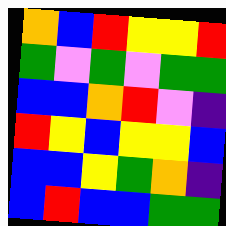[["orange", "blue", "red", "yellow", "yellow", "red"], ["green", "violet", "green", "violet", "green", "green"], ["blue", "blue", "orange", "red", "violet", "indigo"], ["red", "yellow", "blue", "yellow", "yellow", "blue"], ["blue", "blue", "yellow", "green", "orange", "indigo"], ["blue", "red", "blue", "blue", "green", "green"]]